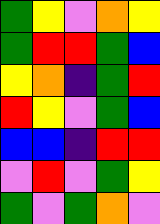[["green", "yellow", "violet", "orange", "yellow"], ["green", "red", "red", "green", "blue"], ["yellow", "orange", "indigo", "green", "red"], ["red", "yellow", "violet", "green", "blue"], ["blue", "blue", "indigo", "red", "red"], ["violet", "red", "violet", "green", "yellow"], ["green", "violet", "green", "orange", "violet"]]